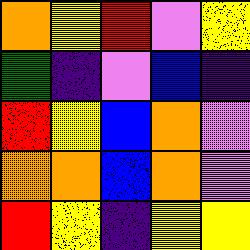[["orange", "yellow", "red", "violet", "yellow"], ["green", "indigo", "violet", "blue", "indigo"], ["red", "yellow", "blue", "orange", "violet"], ["orange", "orange", "blue", "orange", "violet"], ["red", "yellow", "indigo", "yellow", "yellow"]]